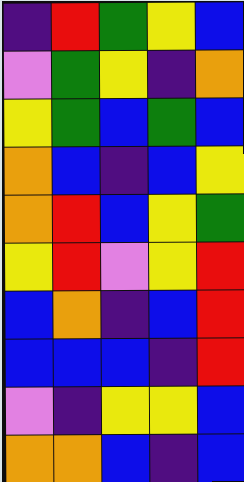[["indigo", "red", "green", "yellow", "blue"], ["violet", "green", "yellow", "indigo", "orange"], ["yellow", "green", "blue", "green", "blue"], ["orange", "blue", "indigo", "blue", "yellow"], ["orange", "red", "blue", "yellow", "green"], ["yellow", "red", "violet", "yellow", "red"], ["blue", "orange", "indigo", "blue", "red"], ["blue", "blue", "blue", "indigo", "red"], ["violet", "indigo", "yellow", "yellow", "blue"], ["orange", "orange", "blue", "indigo", "blue"]]